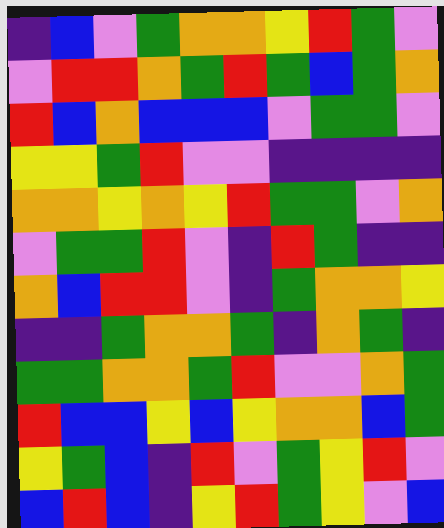[["indigo", "blue", "violet", "green", "orange", "orange", "yellow", "red", "green", "violet"], ["violet", "red", "red", "orange", "green", "red", "green", "blue", "green", "orange"], ["red", "blue", "orange", "blue", "blue", "blue", "violet", "green", "green", "violet"], ["yellow", "yellow", "green", "red", "violet", "violet", "indigo", "indigo", "indigo", "indigo"], ["orange", "orange", "yellow", "orange", "yellow", "red", "green", "green", "violet", "orange"], ["violet", "green", "green", "red", "violet", "indigo", "red", "green", "indigo", "indigo"], ["orange", "blue", "red", "red", "violet", "indigo", "green", "orange", "orange", "yellow"], ["indigo", "indigo", "green", "orange", "orange", "green", "indigo", "orange", "green", "indigo"], ["green", "green", "orange", "orange", "green", "red", "violet", "violet", "orange", "green"], ["red", "blue", "blue", "yellow", "blue", "yellow", "orange", "orange", "blue", "green"], ["yellow", "green", "blue", "indigo", "red", "violet", "green", "yellow", "red", "violet"], ["blue", "red", "blue", "indigo", "yellow", "red", "green", "yellow", "violet", "blue"]]